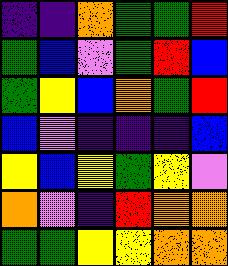[["indigo", "indigo", "orange", "green", "green", "red"], ["green", "blue", "violet", "green", "red", "blue"], ["green", "yellow", "blue", "orange", "green", "red"], ["blue", "violet", "indigo", "indigo", "indigo", "blue"], ["yellow", "blue", "yellow", "green", "yellow", "violet"], ["orange", "violet", "indigo", "red", "orange", "orange"], ["green", "green", "yellow", "yellow", "orange", "orange"]]